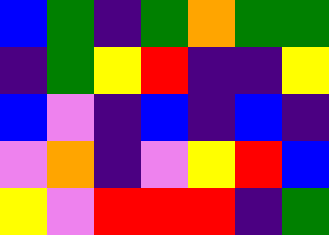[["blue", "green", "indigo", "green", "orange", "green", "green"], ["indigo", "green", "yellow", "red", "indigo", "indigo", "yellow"], ["blue", "violet", "indigo", "blue", "indigo", "blue", "indigo"], ["violet", "orange", "indigo", "violet", "yellow", "red", "blue"], ["yellow", "violet", "red", "red", "red", "indigo", "green"]]